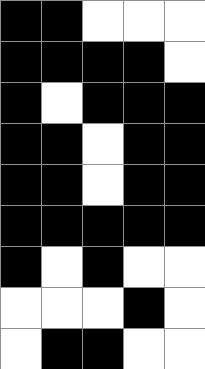[["black", "black", "white", "white", "white"], ["black", "black", "black", "black", "white"], ["black", "white", "black", "black", "black"], ["black", "black", "white", "black", "black"], ["black", "black", "white", "black", "black"], ["black", "black", "black", "black", "black"], ["black", "white", "black", "white", "white"], ["white", "white", "white", "black", "white"], ["white", "black", "black", "white", "white"]]